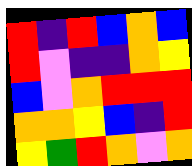[["red", "indigo", "red", "blue", "orange", "blue"], ["red", "violet", "indigo", "indigo", "orange", "yellow"], ["blue", "violet", "orange", "red", "red", "red"], ["orange", "orange", "yellow", "blue", "indigo", "red"], ["yellow", "green", "red", "orange", "violet", "orange"]]